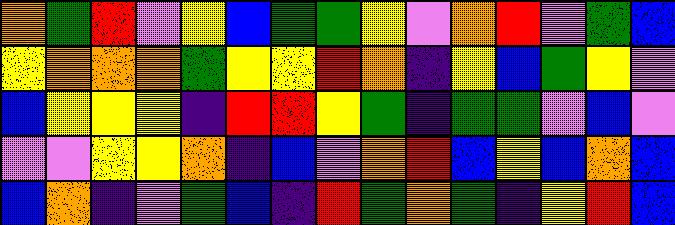[["orange", "green", "red", "violet", "yellow", "blue", "green", "green", "yellow", "violet", "orange", "red", "violet", "green", "blue"], ["yellow", "orange", "orange", "orange", "green", "yellow", "yellow", "red", "orange", "indigo", "yellow", "blue", "green", "yellow", "violet"], ["blue", "yellow", "yellow", "yellow", "indigo", "red", "red", "yellow", "green", "indigo", "green", "green", "violet", "blue", "violet"], ["violet", "violet", "yellow", "yellow", "orange", "indigo", "blue", "violet", "orange", "red", "blue", "yellow", "blue", "orange", "blue"], ["blue", "orange", "indigo", "violet", "green", "blue", "indigo", "red", "green", "orange", "green", "indigo", "yellow", "red", "blue"]]